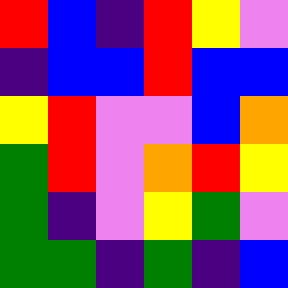[["red", "blue", "indigo", "red", "yellow", "violet"], ["indigo", "blue", "blue", "red", "blue", "blue"], ["yellow", "red", "violet", "violet", "blue", "orange"], ["green", "red", "violet", "orange", "red", "yellow"], ["green", "indigo", "violet", "yellow", "green", "violet"], ["green", "green", "indigo", "green", "indigo", "blue"]]